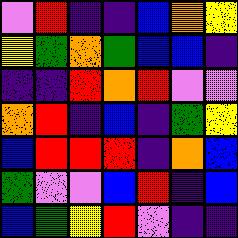[["violet", "red", "indigo", "indigo", "blue", "orange", "yellow"], ["yellow", "green", "orange", "green", "blue", "blue", "indigo"], ["indigo", "indigo", "red", "orange", "red", "violet", "violet"], ["orange", "red", "indigo", "blue", "indigo", "green", "yellow"], ["blue", "red", "red", "red", "indigo", "orange", "blue"], ["green", "violet", "violet", "blue", "red", "indigo", "blue"], ["blue", "green", "yellow", "red", "violet", "indigo", "indigo"]]